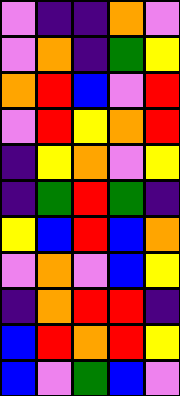[["violet", "indigo", "indigo", "orange", "violet"], ["violet", "orange", "indigo", "green", "yellow"], ["orange", "red", "blue", "violet", "red"], ["violet", "red", "yellow", "orange", "red"], ["indigo", "yellow", "orange", "violet", "yellow"], ["indigo", "green", "red", "green", "indigo"], ["yellow", "blue", "red", "blue", "orange"], ["violet", "orange", "violet", "blue", "yellow"], ["indigo", "orange", "red", "red", "indigo"], ["blue", "red", "orange", "red", "yellow"], ["blue", "violet", "green", "blue", "violet"]]